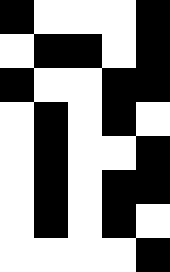[["black", "white", "white", "white", "black"], ["white", "black", "black", "white", "black"], ["black", "white", "white", "black", "black"], ["white", "black", "white", "black", "white"], ["white", "black", "white", "white", "black"], ["white", "black", "white", "black", "black"], ["white", "black", "white", "black", "white"], ["white", "white", "white", "white", "black"]]